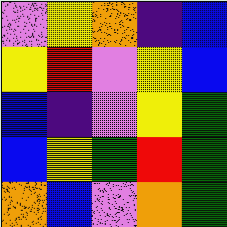[["violet", "yellow", "orange", "indigo", "blue"], ["yellow", "red", "violet", "yellow", "blue"], ["blue", "indigo", "violet", "yellow", "green"], ["blue", "yellow", "green", "red", "green"], ["orange", "blue", "violet", "orange", "green"]]